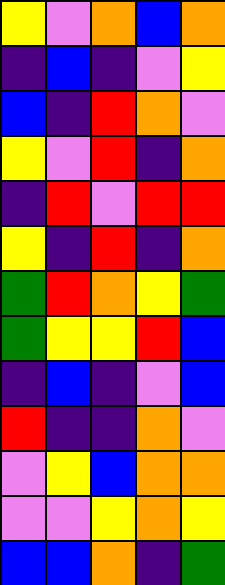[["yellow", "violet", "orange", "blue", "orange"], ["indigo", "blue", "indigo", "violet", "yellow"], ["blue", "indigo", "red", "orange", "violet"], ["yellow", "violet", "red", "indigo", "orange"], ["indigo", "red", "violet", "red", "red"], ["yellow", "indigo", "red", "indigo", "orange"], ["green", "red", "orange", "yellow", "green"], ["green", "yellow", "yellow", "red", "blue"], ["indigo", "blue", "indigo", "violet", "blue"], ["red", "indigo", "indigo", "orange", "violet"], ["violet", "yellow", "blue", "orange", "orange"], ["violet", "violet", "yellow", "orange", "yellow"], ["blue", "blue", "orange", "indigo", "green"]]